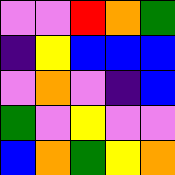[["violet", "violet", "red", "orange", "green"], ["indigo", "yellow", "blue", "blue", "blue"], ["violet", "orange", "violet", "indigo", "blue"], ["green", "violet", "yellow", "violet", "violet"], ["blue", "orange", "green", "yellow", "orange"]]